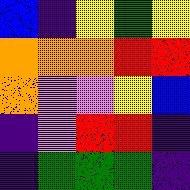[["blue", "indigo", "yellow", "green", "yellow"], ["orange", "orange", "orange", "red", "red"], ["orange", "violet", "violet", "yellow", "blue"], ["indigo", "violet", "red", "red", "indigo"], ["indigo", "green", "green", "green", "indigo"]]